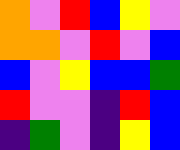[["orange", "violet", "red", "blue", "yellow", "violet"], ["orange", "orange", "violet", "red", "violet", "blue"], ["blue", "violet", "yellow", "blue", "blue", "green"], ["red", "violet", "violet", "indigo", "red", "blue"], ["indigo", "green", "violet", "indigo", "yellow", "blue"]]